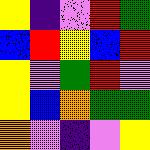[["yellow", "indigo", "violet", "red", "green"], ["blue", "red", "yellow", "blue", "red"], ["yellow", "violet", "green", "red", "violet"], ["yellow", "blue", "orange", "green", "green"], ["orange", "violet", "indigo", "violet", "yellow"]]